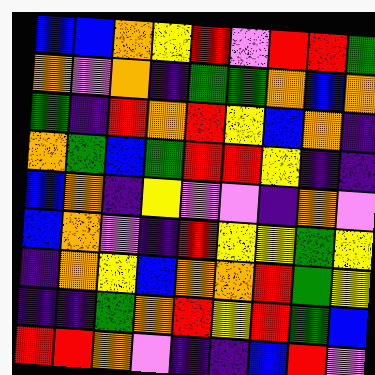[["blue", "blue", "orange", "yellow", "red", "violet", "red", "red", "green"], ["orange", "violet", "orange", "indigo", "green", "green", "orange", "blue", "orange"], ["green", "indigo", "red", "orange", "red", "yellow", "blue", "orange", "indigo"], ["orange", "green", "blue", "green", "red", "red", "yellow", "indigo", "indigo"], ["blue", "orange", "indigo", "yellow", "violet", "violet", "indigo", "orange", "violet"], ["blue", "orange", "violet", "indigo", "red", "yellow", "yellow", "green", "yellow"], ["indigo", "orange", "yellow", "blue", "orange", "orange", "red", "green", "yellow"], ["indigo", "indigo", "green", "orange", "red", "yellow", "red", "green", "blue"], ["red", "red", "orange", "violet", "indigo", "indigo", "blue", "red", "violet"]]